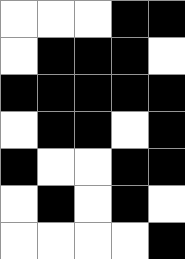[["white", "white", "white", "black", "black"], ["white", "black", "black", "black", "white"], ["black", "black", "black", "black", "black"], ["white", "black", "black", "white", "black"], ["black", "white", "white", "black", "black"], ["white", "black", "white", "black", "white"], ["white", "white", "white", "white", "black"]]